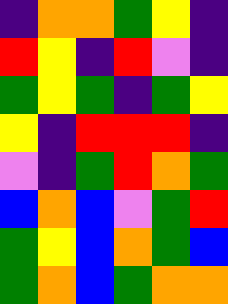[["indigo", "orange", "orange", "green", "yellow", "indigo"], ["red", "yellow", "indigo", "red", "violet", "indigo"], ["green", "yellow", "green", "indigo", "green", "yellow"], ["yellow", "indigo", "red", "red", "red", "indigo"], ["violet", "indigo", "green", "red", "orange", "green"], ["blue", "orange", "blue", "violet", "green", "red"], ["green", "yellow", "blue", "orange", "green", "blue"], ["green", "orange", "blue", "green", "orange", "orange"]]